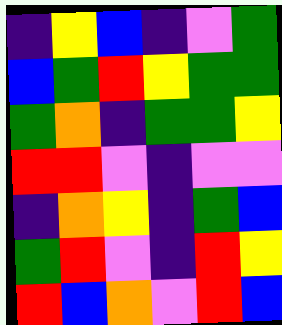[["indigo", "yellow", "blue", "indigo", "violet", "green"], ["blue", "green", "red", "yellow", "green", "green"], ["green", "orange", "indigo", "green", "green", "yellow"], ["red", "red", "violet", "indigo", "violet", "violet"], ["indigo", "orange", "yellow", "indigo", "green", "blue"], ["green", "red", "violet", "indigo", "red", "yellow"], ["red", "blue", "orange", "violet", "red", "blue"]]